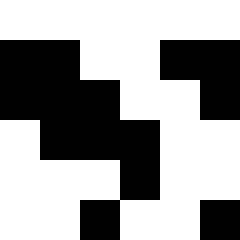[["white", "white", "white", "white", "white", "white"], ["black", "black", "white", "white", "black", "black"], ["black", "black", "black", "white", "white", "black"], ["white", "black", "black", "black", "white", "white"], ["white", "white", "white", "black", "white", "white"], ["white", "white", "black", "white", "white", "black"]]